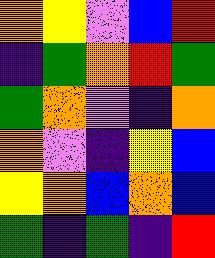[["orange", "yellow", "violet", "blue", "red"], ["indigo", "green", "orange", "red", "green"], ["green", "orange", "violet", "indigo", "orange"], ["orange", "violet", "indigo", "yellow", "blue"], ["yellow", "orange", "blue", "orange", "blue"], ["green", "indigo", "green", "indigo", "red"]]